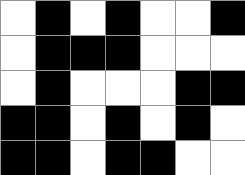[["white", "black", "white", "black", "white", "white", "black"], ["white", "black", "black", "black", "white", "white", "white"], ["white", "black", "white", "white", "white", "black", "black"], ["black", "black", "white", "black", "white", "black", "white"], ["black", "black", "white", "black", "black", "white", "white"]]